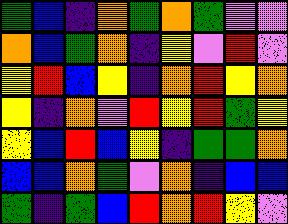[["green", "blue", "indigo", "orange", "green", "orange", "green", "violet", "violet"], ["orange", "blue", "green", "orange", "indigo", "yellow", "violet", "red", "violet"], ["yellow", "red", "blue", "yellow", "indigo", "orange", "red", "yellow", "orange"], ["yellow", "indigo", "orange", "violet", "red", "yellow", "red", "green", "yellow"], ["yellow", "blue", "red", "blue", "yellow", "indigo", "green", "green", "orange"], ["blue", "blue", "orange", "green", "violet", "orange", "indigo", "blue", "blue"], ["green", "indigo", "green", "blue", "red", "orange", "red", "yellow", "violet"]]